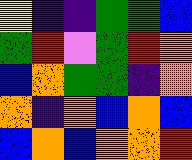[["yellow", "indigo", "indigo", "green", "green", "blue"], ["green", "red", "violet", "green", "red", "orange"], ["blue", "orange", "green", "green", "indigo", "orange"], ["orange", "indigo", "orange", "blue", "orange", "blue"], ["blue", "orange", "blue", "orange", "orange", "red"]]